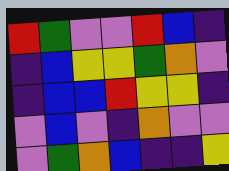[["red", "green", "violet", "violet", "red", "blue", "indigo"], ["indigo", "blue", "yellow", "yellow", "green", "orange", "violet"], ["indigo", "blue", "blue", "red", "yellow", "yellow", "indigo"], ["violet", "blue", "violet", "indigo", "orange", "violet", "violet"], ["violet", "green", "orange", "blue", "indigo", "indigo", "yellow"]]